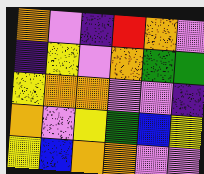[["orange", "violet", "indigo", "red", "orange", "violet"], ["indigo", "yellow", "violet", "orange", "green", "green"], ["yellow", "orange", "orange", "violet", "violet", "indigo"], ["orange", "violet", "yellow", "green", "blue", "yellow"], ["yellow", "blue", "orange", "orange", "violet", "violet"]]